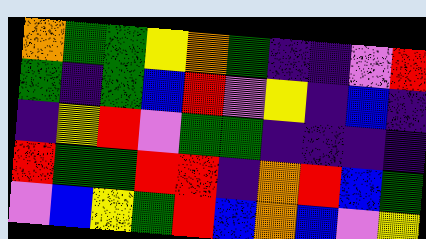[["orange", "green", "green", "yellow", "orange", "green", "indigo", "indigo", "violet", "red"], ["green", "indigo", "green", "blue", "red", "violet", "yellow", "indigo", "blue", "indigo"], ["indigo", "yellow", "red", "violet", "green", "green", "indigo", "indigo", "indigo", "indigo"], ["red", "green", "green", "red", "red", "indigo", "orange", "red", "blue", "green"], ["violet", "blue", "yellow", "green", "red", "blue", "orange", "blue", "violet", "yellow"]]